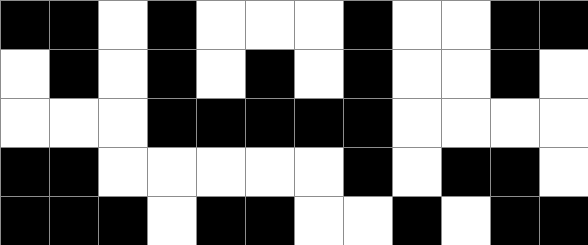[["black", "black", "white", "black", "white", "white", "white", "black", "white", "white", "black", "black"], ["white", "black", "white", "black", "white", "black", "white", "black", "white", "white", "black", "white"], ["white", "white", "white", "black", "black", "black", "black", "black", "white", "white", "white", "white"], ["black", "black", "white", "white", "white", "white", "white", "black", "white", "black", "black", "white"], ["black", "black", "black", "white", "black", "black", "white", "white", "black", "white", "black", "black"]]